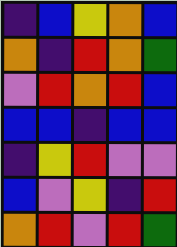[["indigo", "blue", "yellow", "orange", "blue"], ["orange", "indigo", "red", "orange", "green"], ["violet", "red", "orange", "red", "blue"], ["blue", "blue", "indigo", "blue", "blue"], ["indigo", "yellow", "red", "violet", "violet"], ["blue", "violet", "yellow", "indigo", "red"], ["orange", "red", "violet", "red", "green"]]